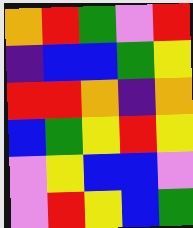[["orange", "red", "green", "violet", "red"], ["indigo", "blue", "blue", "green", "yellow"], ["red", "red", "orange", "indigo", "orange"], ["blue", "green", "yellow", "red", "yellow"], ["violet", "yellow", "blue", "blue", "violet"], ["violet", "red", "yellow", "blue", "green"]]